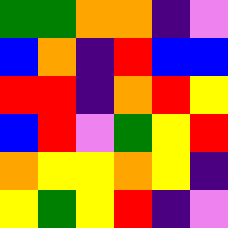[["green", "green", "orange", "orange", "indigo", "violet"], ["blue", "orange", "indigo", "red", "blue", "blue"], ["red", "red", "indigo", "orange", "red", "yellow"], ["blue", "red", "violet", "green", "yellow", "red"], ["orange", "yellow", "yellow", "orange", "yellow", "indigo"], ["yellow", "green", "yellow", "red", "indigo", "violet"]]